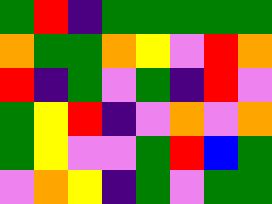[["green", "red", "indigo", "green", "green", "green", "green", "green"], ["orange", "green", "green", "orange", "yellow", "violet", "red", "orange"], ["red", "indigo", "green", "violet", "green", "indigo", "red", "violet"], ["green", "yellow", "red", "indigo", "violet", "orange", "violet", "orange"], ["green", "yellow", "violet", "violet", "green", "red", "blue", "green"], ["violet", "orange", "yellow", "indigo", "green", "violet", "green", "green"]]